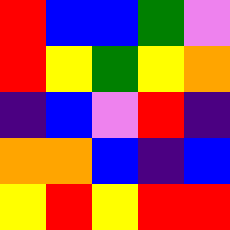[["red", "blue", "blue", "green", "violet"], ["red", "yellow", "green", "yellow", "orange"], ["indigo", "blue", "violet", "red", "indigo"], ["orange", "orange", "blue", "indigo", "blue"], ["yellow", "red", "yellow", "red", "red"]]